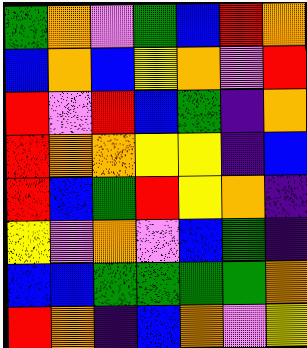[["green", "orange", "violet", "green", "blue", "red", "orange"], ["blue", "orange", "blue", "yellow", "orange", "violet", "red"], ["red", "violet", "red", "blue", "green", "indigo", "orange"], ["red", "orange", "orange", "yellow", "yellow", "indigo", "blue"], ["red", "blue", "green", "red", "yellow", "orange", "indigo"], ["yellow", "violet", "orange", "violet", "blue", "green", "indigo"], ["blue", "blue", "green", "green", "green", "green", "orange"], ["red", "orange", "indigo", "blue", "orange", "violet", "yellow"]]